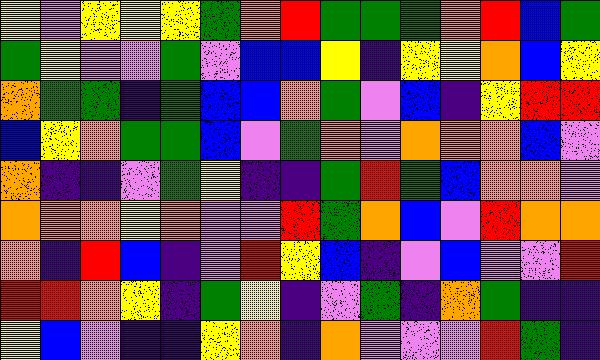[["yellow", "violet", "yellow", "yellow", "yellow", "green", "orange", "red", "green", "green", "green", "orange", "red", "blue", "green"], ["green", "yellow", "violet", "violet", "green", "violet", "blue", "blue", "yellow", "indigo", "yellow", "yellow", "orange", "blue", "yellow"], ["orange", "green", "green", "indigo", "green", "blue", "blue", "orange", "green", "violet", "blue", "indigo", "yellow", "red", "red"], ["blue", "yellow", "orange", "green", "green", "blue", "violet", "green", "orange", "violet", "orange", "orange", "orange", "blue", "violet"], ["orange", "indigo", "indigo", "violet", "green", "yellow", "indigo", "indigo", "green", "red", "green", "blue", "orange", "orange", "violet"], ["orange", "orange", "orange", "yellow", "orange", "violet", "violet", "red", "green", "orange", "blue", "violet", "red", "orange", "orange"], ["orange", "indigo", "red", "blue", "indigo", "violet", "red", "yellow", "blue", "indigo", "violet", "blue", "violet", "violet", "red"], ["red", "red", "orange", "yellow", "indigo", "green", "yellow", "indigo", "violet", "green", "indigo", "orange", "green", "indigo", "indigo"], ["yellow", "blue", "violet", "indigo", "indigo", "yellow", "orange", "indigo", "orange", "violet", "violet", "violet", "red", "green", "indigo"]]